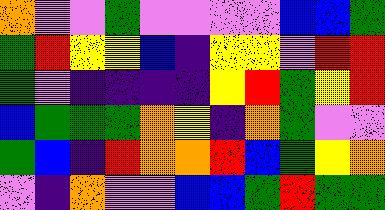[["orange", "violet", "violet", "green", "violet", "violet", "violet", "violet", "blue", "blue", "green"], ["green", "red", "yellow", "yellow", "blue", "indigo", "yellow", "yellow", "violet", "red", "red"], ["green", "violet", "indigo", "indigo", "indigo", "indigo", "yellow", "red", "green", "yellow", "red"], ["blue", "green", "green", "green", "orange", "yellow", "indigo", "orange", "green", "violet", "violet"], ["green", "blue", "indigo", "red", "orange", "orange", "red", "blue", "green", "yellow", "orange"], ["violet", "indigo", "orange", "violet", "violet", "blue", "blue", "green", "red", "green", "green"]]